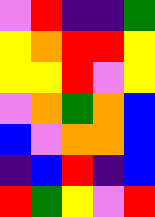[["violet", "red", "indigo", "indigo", "green"], ["yellow", "orange", "red", "red", "yellow"], ["yellow", "yellow", "red", "violet", "yellow"], ["violet", "orange", "green", "orange", "blue"], ["blue", "violet", "orange", "orange", "blue"], ["indigo", "blue", "red", "indigo", "blue"], ["red", "green", "yellow", "violet", "red"]]